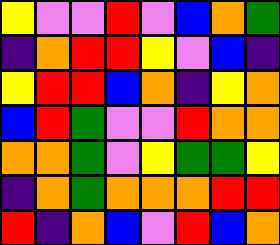[["yellow", "violet", "violet", "red", "violet", "blue", "orange", "green"], ["indigo", "orange", "red", "red", "yellow", "violet", "blue", "indigo"], ["yellow", "red", "red", "blue", "orange", "indigo", "yellow", "orange"], ["blue", "red", "green", "violet", "violet", "red", "orange", "orange"], ["orange", "orange", "green", "violet", "yellow", "green", "green", "yellow"], ["indigo", "orange", "green", "orange", "orange", "orange", "red", "red"], ["red", "indigo", "orange", "blue", "violet", "red", "blue", "orange"]]